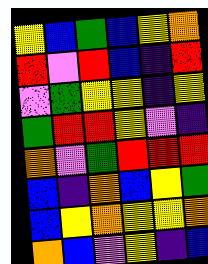[["yellow", "blue", "green", "blue", "yellow", "orange"], ["red", "violet", "red", "blue", "indigo", "red"], ["violet", "green", "yellow", "yellow", "indigo", "yellow"], ["green", "red", "red", "yellow", "violet", "indigo"], ["orange", "violet", "green", "red", "red", "red"], ["blue", "indigo", "orange", "blue", "yellow", "green"], ["blue", "yellow", "orange", "yellow", "yellow", "orange"], ["orange", "blue", "violet", "yellow", "indigo", "blue"]]